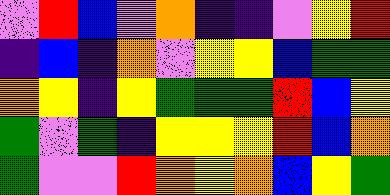[["violet", "red", "blue", "violet", "orange", "indigo", "indigo", "violet", "yellow", "red"], ["indigo", "blue", "indigo", "orange", "violet", "yellow", "yellow", "blue", "green", "green"], ["orange", "yellow", "indigo", "yellow", "green", "green", "green", "red", "blue", "yellow"], ["green", "violet", "green", "indigo", "yellow", "yellow", "yellow", "red", "blue", "orange"], ["green", "violet", "violet", "red", "orange", "yellow", "orange", "blue", "yellow", "green"]]